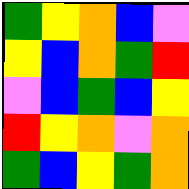[["green", "yellow", "orange", "blue", "violet"], ["yellow", "blue", "orange", "green", "red"], ["violet", "blue", "green", "blue", "yellow"], ["red", "yellow", "orange", "violet", "orange"], ["green", "blue", "yellow", "green", "orange"]]